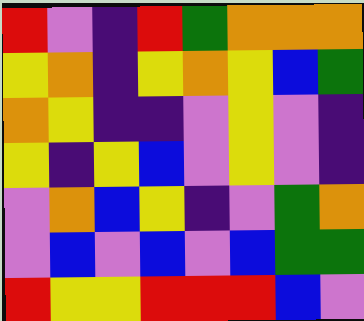[["red", "violet", "indigo", "red", "green", "orange", "orange", "orange"], ["yellow", "orange", "indigo", "yellow", "orange", "yellow", "blue", "green"], ["orange", "yellow", "indigo", "indigo", "violet", "yellow", "violet", "indigo"], ["yellow", "indigo", "yellow", "blue", "violet", "yellow", "violet", "indigo"], ["violet", "orange", "blue", "yellow", "indigo", "violet", "green", "orange"], ["violet", "blue", "violet", "blue", "violet", "blue", "green", "green"], ["red", "yellow", "yellow", "red", "red", "red", "blue", "violet"]]